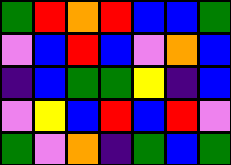[["green", "red", "orange", "red", "blue", "blue", "green"], ["violet", "blue", "red", "blue", "violet", "orange", "blue"], ["indigo", "blue", "green", "green", "yellow", "indigo", "blue"], ["violet", "yellow", "blue", "red", "blue", "red", "violet"], ["green", "violet", "orange", "indigo", "green", "blue", "green"]]